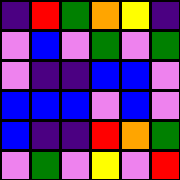[["indigo", "red", "green", "orange", "yellow", "indigo"], ["violet", "blue", "violet", "green", "violet", "green"], ["violet", "indigo", "indigo", "blue", "blue", "violet"], ["blue", "blue", "blue", "violet", "blue", "violet"], ["blue", "indigo", "indigo", "red", "orange", "green"], ["violet", "green", "violet", "yellow", "violet", "red"]]